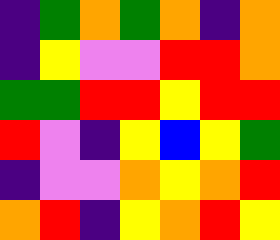[["indigo", "green", "orange", "green", "orange", "indigo", "orange"], ["indigo", "yellow", "violet", "violet", "red", "red", "orange"], ["green", "green", "red", "red", "yellow", "red", "red"], ["red", "violet", "indigo", "yellow", "blue", "yellow", "green"], ["indigo", "violet", "violet", "orange", "yellow", "orange", "red"], ["orange", "red", "indigo", "yellow", "orange", "red", "yellow"]]